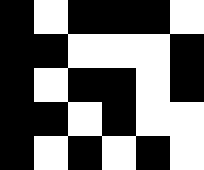[["black", "white", "black", "black", "black", "white"], ["black", "black", "white", "white", "white", "black"], ["black", "white", "black", "black", "white", "black"], ["black", "black", "white", "black", "white", "white"], ["black", "white", "black", "white", "black", "white"]]